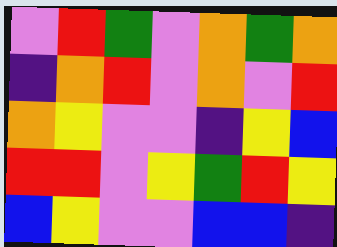[["violet", "red", "green", "violet", "orange", "green", "orange"], ["indigo", "orange", "red", "violet", "orange", "violet", "red"], ["orange", "yellow", "violet", "violet", "indigo", "yellow", "blue"], ["red", "red", "violet", "yellow", "green", "red", "yellow"], ["blue", "yellow", "violet", "violet", "blue", "blue", "indigo"]]